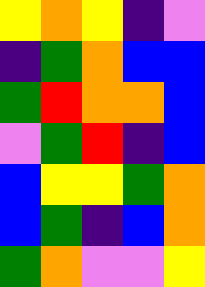[["yellow", "orange", "yellow", "indigo", "violet"], ["indigo", "green", "orange", "blue", "blue"], ["green", "red", "orange", "orange", "blue"], ["violet", "green", "red", "indigo", "blue"], ["blue", "yellow", "yellow", "green", "orange"], ["blue", "green", "indigo", "blue", "orange"], ["green", "orange", "violet", "violet", "yellow"]]